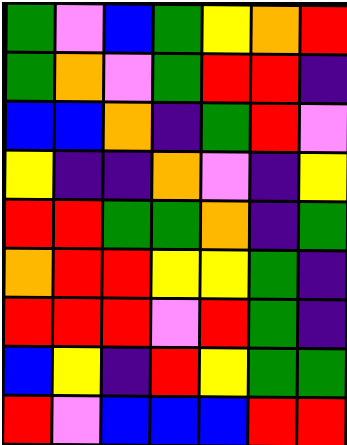[["green", "violet", "blue", "green", "yellow", "orange", "red"], ["green", "orange", "violet", "green", "red", "red", "indigo"], ["blue", "blue", "orange", "indigo", "green", "red", "violet"], ["yellow", "indigo", "indigo", "orange", "violet", "indigo", "yellow"], ["red", "red", "green", "green", "orange", "indigo", "green"], ["orange", "red", "red", "yellow", "yellow", "green", "indigo"], ["red", "red", "red", "violet", "red", "green", "indigo"], ["blue", "yellow", "indigo", "red", "yellow", "green", "green"], ["red", "violet", "blue", "blue", "blue", "red", "red"]]